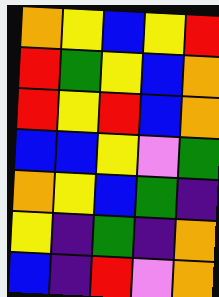[["orange", "yellow", "blue", "yellow", "red"], ["red", "green", "yellow", "blue", "orange"], ["red", "yellow", "red", "blue", "orange"], ["blue", "blue", "yellow", "violet", "green"], ["orange", "yellow", "blue", "green", "indigo"], ["yellow", "indigo", "green", "indigo", "orange"], ["blue", "indigo", "red", "violet", "orange"]]